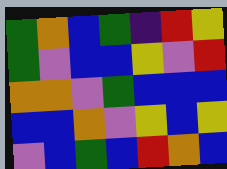[["green", "orange", "blue", "green", "indigo", "red", "yellow"], ["green", "violet", "blue", "blue", "yellow", "violet", "red"], ["orange", "orange", "violet", "green", "blue", "blue", "blue"], ["blue", "blue", "orange", "violet", "yellow", "blue", "yellow"], ["violet", "blue", "green", "blue", "red", "orange", "blue"]]